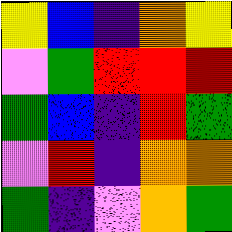[["yellow", "blue", "indigo", "orange", "yellow"], ["violet", "green", "red", "red", "red"], ["green", "blue", "indigo", "red", "green"], ["violet", "red", "indigo", "orange", "orange"], ["green", "indigo", "violet", "orange", "green"]]